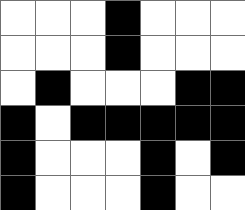[["white", "white", "white", "black", "white", "white", "white"], ["white", "white", "white", "black", "white", "white", "white"], ["white", "black", "white", "white", "white", "black", "black"], ["black", "white", "black", "black", "black", "black", "black"], ["black", "white", "white", "white", "black", "white", "black"], ["black", "white", "white", "white", "black", "white", "white"]]